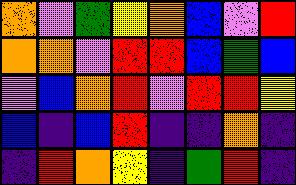[["orange", "violet", "green", "yellow", "orange", "blue", "violet", "red"], ["orange", "orange", "violet", "red", "red", "blue", "green", "blue"], ["violet", "blue", "orange", "red", "violet", "red", "red", "yellow"], ["blue", "indigo", "blue", "red", "indigo", "indigo", "orange", "indigo"], ["indigo", "red", "orange", "yellow", "indigo", "green", "red", "indigo"]]